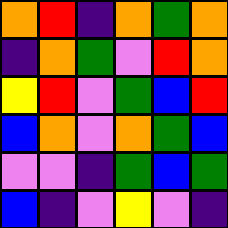[["orange", "red", "indigo", "orange", "green", "orange"], ["indigo", "orange", "green", "violet", "red", "orange"], ["yellow", "red", "violet", "green", "blue", "red"], ["blue", "orange", "violet", "orange", "green", "blue"], ["violet", "violet", "indigo", "green", "blue", "green"], ["blue", "indigo", "violet", "yellow", "violet", "indigo"]]